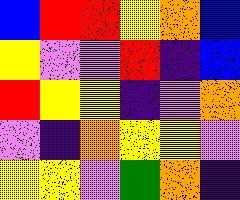[["blue", "red", "red", "yellow", "orange", "blue"], ["yellow", "violet", "violet", "red", "indigo", "blue"], ["red", "yellow", "yellow", "indigo", "violet", "orange"], ["violet", "indigo", "orange", "yellow", "yellow", "violet"], ["yellow", "yellow", "violet", "green", "orange", "indigo"]]